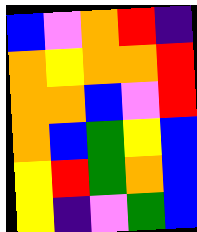[["blue", "violet", "orange", "red", "indigo"], ["orange", "yellow", "orange", "orange", "red"], ["orange", "orange", "blue", "violet", "red"], ["orange", "blue", "green", "yellow", "blue"], ["yellow", "red", "green", "orange", "blue"], ["yellow", "indigo", "violet", "green", "blue"]]